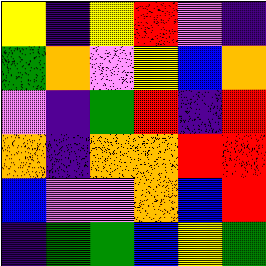[["yellow", "indigo", "yellow", "red", "violet", "indigo"], ["green", "orange", "violet", "yellow", "blue", "orange"], ["violet", "indigo", "green", "red", "indigo", "red"], ["orange", "indigo", "orange", "orange", "red", "red"], ["blue", "violet", "violet", "orange", "blue", "red"], ["indigo", "green", "green", "blue", "yellow", "green"]]